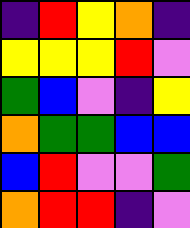[["indigo", "red", "yellow", "orange", "indigo"], ["yellow", "yellow", "yellow", "red", "violet"], ["green", "blue", "violet", "indigo", "yellow"], ["orange", "green", "green", "blue", "blue"], ["blue", "red", "violet", "violet", "green"], ["orange", "red", "red", "indigo", "violet"]]